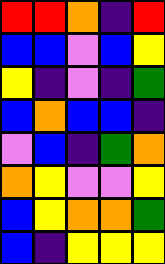[["red", "red", "orange", "indigo", "red"], ["blue", "blue", "violet", "blue", "yellow"], ["yellow", "indigo", "violet", "indigo", "green"], ["blue", "orange", "blue", "blue", "indigo"], ["violet", "blue", "indigo", "green", "orange"], ["orange", "yellow", "violet", "violet", "yellow"], ["blue", "yellow", "orange", "orange", "green"], ["blue", "indigo", "yellow", "yellow", "yellow"]]